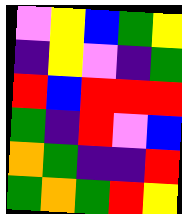[["violet", "yellow", "blue", "green", "yellow"], ["indigo", "yellow", "violet", "indigo", "green"], ["red", "blue", "red", "red", "red"], ["green", "indigo", "red", "violet", "blue"], ["orange", "green", "indigo", "indigo", "red"], ["green", "orange", "green", "red", "yellow"]]